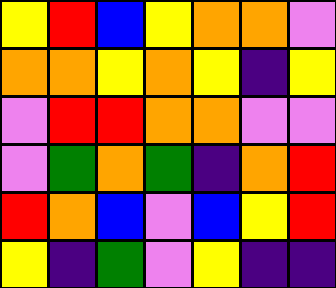[["yellow", "red", "blue", "yellow", "orange", "orange", "violet"], ["orange", "orange", "yellow", "orange", "yellow", "indigo", "yellow"], ["violet", "red", "red", "orange", "orange", "violet", "violet"], ["violet", "green", "orange", "green", "indigo", "orange", "red"], ["red", "orange", "blue", "violet", "blue", "yellow", "red"], ["yellow", "indigo", "green", "violet", "yellow", "indigo", "indigo"]]